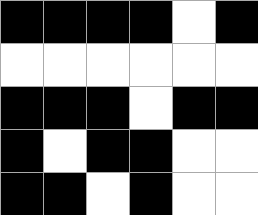[["black", "black", "black", "black", "white", "black"], ["white", "white", "white", "white", "white", "white"], ["black", "black", "black", "white", "black", "black"], ["black", "white", "black", "black", "white", "white"], ["black", "black", "white", "black", "white", "white"]]